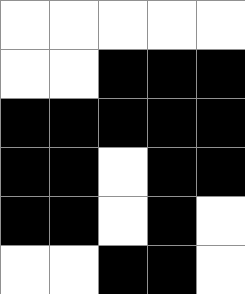[["white", "white", "white", "white", "white"], ["white", "white", "black", "black", "black"], ["black", "black", "black", "black", "black"], ["black", "black", "white", "black", "black"], ["black", "black", "white", "black", "white"], ["white", "white", "black", "black", "white"]]